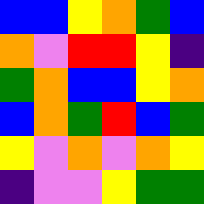[["blue", "blue", "yellow", "orange", "green", "blue"], ["orange", "violet", "red", "red", "yellow", "indigo"], ["green", "orange", "blue", "blue", "yellow", "orange"], ["blue", "orange", "green", "red", "blue", "green"], ["yellow", "violet", "orange", "violet", "orange", "yellow"], ["indigo", "violet", "violet", "yellow", "green", "green"]]